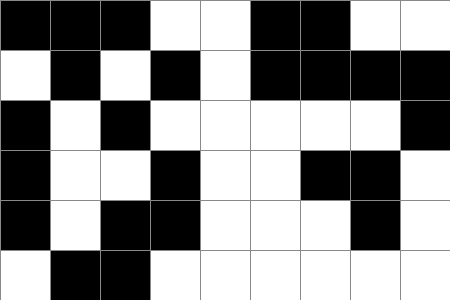[["black", "black", "black", "white", "white", "black", "black", "white", "white"], ["white", "black", "white", "black", "white", "black", "black", "black", "black"], ["black", "white", "black", "white", "white", "white", "white", "white", "black"], ["black", "white", "white", "black", "white", "white", "black", "black", "white"], ["black", "white", "black", "black", "white", "white", "white", "black", "white"], ["white", "black", "black", "white", "white", "white", "white", "white", "white"]]